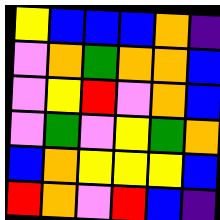[["yellow", "blue", "blue", "blue", "orange", "indigo"], ["violet", "orange", "green", "orange", "orange", "blue"], ["violet", "yellow", "red", "violet", "orange", "blue"], ["violet", "green", "violet", "yellow", "green", "orange"], ["blue", "orange", "yellow", "yellow", "yellow", "blue"], ["red", "orange", "violet", "red", "blue", "indigo"]]